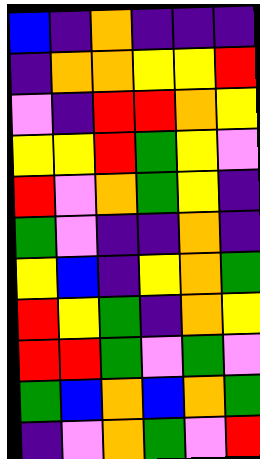[["blue", "indigo", "orange", "indigo", "indigo", "indigo"], ["indigo", "orange", "orange", "yellow", "yellow", "red"], ["violet", "indigo", "red", "red", "orange", "yellow"], ["yellow", "yellow", "red", "green", "yellow", "violet"], ["red", "violet", "orange", "green", "yellow", "indigo"], ["green", "violet", "indigo", "indigo", "orange", "indigo"], ["yellow", "blue", "indigo", "yellow", "orange", "green"], ["red", "yellow", "green", "indigo", "orange", "yellow"], ["red", "red", "green", "violet", "green", "violet"], ["green", "blue", "orange", "blue", "orange", "green"], ["indigo", "violet", "orange", "green", "violet", "red"]]